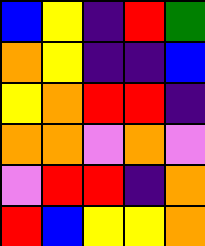[["blue", "yellow", "indigo", "red", "green"], ["orange", "yellow", "indigo", "indigo", "blue"], ["yellow", "orange", "red", "red", "indigo"], ["orange", "orange", "violet", "orange", "violet"], ["violet", "red", "red", "indigo", "orange"], ["red", "blue", "yellow", "yellow", "orange"]]